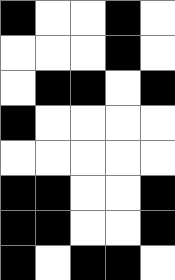[["black", "white", "white", "black", "white"], ["white", "white", "white", "black", "white"], ["white", "black", "black", "white", "black"], ["black", "white", "white", "white", "white"], ["white", "white", "white", "white", "white"], ["black", "black", "white", "white", "black"], ["black", "black", "white", "white", "black"], ["black", "white", "black", "black", "white"]]